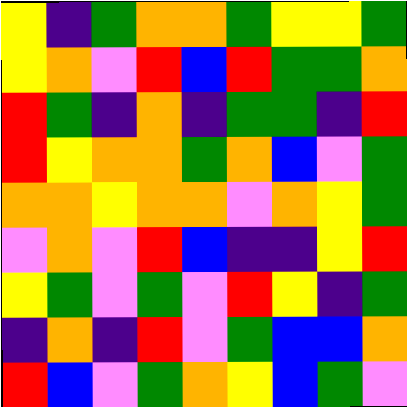[["yellow", "indigo", "green", "orange", "orange", "green", "yellow", "yellow", "green"], ["yellow", "orange", "violet", "red", "blue", "red", "green", "green", "orange"], ["red", "green", "indigo", "orange", "indigo", "green", "green", "indigo", "red"], ["red", "yellow", "orange", "orange", "green", "orange", "blue", "violet", "green"], ["orange", "orange", "yellow", "orange", "orange", "violet", "orange", "yellow", "green"], ["violet", "orange", "violet", "red", "blue", "indigo", "indigo", "yellow", "red"], ["yellow", "green", "violet", "green", "violet", "red", "yellow", "indigo", "green"], ["indigo", "orange", "indigo", "red", "violet", "green", "blue", "blue", "orange"], ["red", "blue", "violet", "green", "orange", "yellow", "blue", "green", "violet"]]